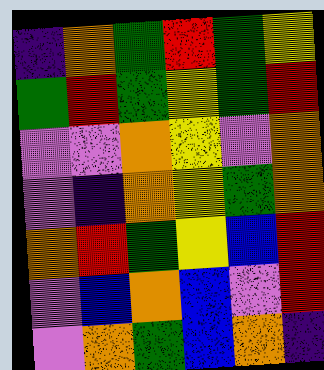[["indigo", "orange", "green", "red", "green", "yellow"], ["green", "red", "green", "yellow", "green", "red"], ["violet", "violet", "orange", "yellow", "violet", "orange"], ["violet", "indigo", "orange", "yellow", "green", "orange"], ["orange", "red", "green", "yellow", "blue", "red"], ["violet", "blue", "orange", "blue", "violet", "red"], ["violet", "orange", "green", "blue", "orange", "indigo"]]